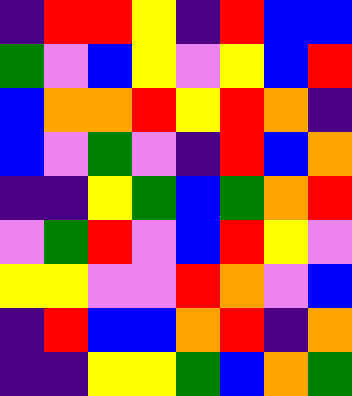[["indigo", "red", "red", "yellow", "indigo", "red", "blue", "blue"], ["green", "violet", "blue", "yellow", "violet", "yellow", "blue", "red"], ["blue", "orange", "orange", "red", "yellow", "red", "orange", "indigo"], ["blue", "violet", "green", "violet", "indigo", "red", "blue", "orange"], ["indigo", "indigo", "yellow", "green", "blue", "green", "orange", "red"], ["violet", "green", "red", "violet", "blue", "red", "yellow", "violet"], ["yellow", "yellow", "violet", "violet", "red", "orange", "violet", "blue"], ["indigo", "red", "blue", "blue", "orange", "red", "indigo", "orange"], ["indigo", "indigo", "yellow", "yellow", "green", "blue", "orange", "green"]]